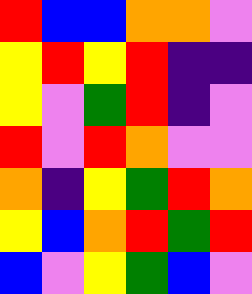[["red", "blue", "blue", "orange", "orange", "violet"], ["yellow", "red", "yellow", "red", "indigo", "indigo"], ["yellow", "violet", "green", "red", "indigo", "violet"], ["red", "violet", "red", "orange", "violet", "violet"], ["orange", "indigo", "yellow", "green", "red", "orange"], ["yellow", "blue", "orange", "red", "green", "red"], ["blue", "violet", "yellow", "green", "blue", "violet"]]